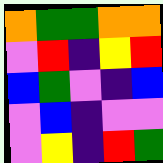[["orange", "green", "green", "orange", "orange"], ["violet", "red", "indigo", "yellow", "red"], ["blue", "green", "violet", "indigo", "blue"], ["violet", "blue", "indigo", "violet", "violet"], ["violet", "yellow", "indigo", "red", "green"]]